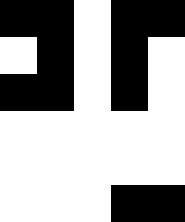[["black", "black", "white", "black", "black"], ["white", "black", "white", "black", "white"], ["black", "black", "white", "black", "white"], ["white", "white", "white", "white", "white"], ["white", "white", "white", "white", "white"], ["white", "white", "white", "black", "black"]]